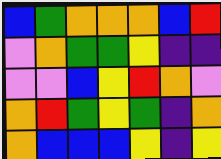[["blue", "green", "orange", "orange", "orange", "blue", "red"], ["violet", "orange", "green", "green", "yellow", "indigo", "indigo"], ["violet", "violet", "blue", "yellow", "red", "orange", "violet"], ["orange", "red", "green", "yellow", "green", "indigo", "orange"], ["orange", "blue", "blue", "blue", "yellow", "indigo", "yellow"]]